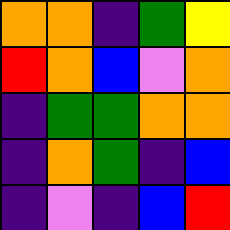[["orange", "orange", "indigo", "green", "yellow"], ["red", "orange", "blue", "violet", "orange"], ["indigo", "green", "green", "orange", "orange"], ["indigo", "orange", "green", "indigo", "blue"], ["indigo", "violet", "indigo", "blue", "red"]]